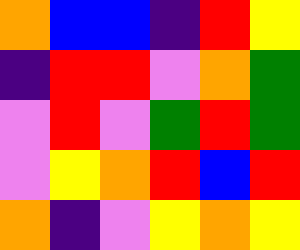[["orange", "blue", "blue", "indigo", "red", "yellow"], ["indigo", "red", "red", "violet", "orange", "green"], ["violet", "red", "violet", "green", "red", "green"], ["violet", "yellow", "orange", "red", "blue", "red"], ["orange", "indigo", "violet", "yellow", "orange", "yellow"]]